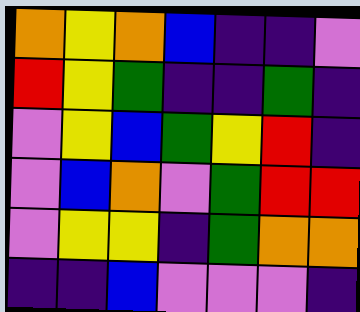[["orange", "yellow", "orange", "blue", "indigo", "indigo", "violet"], ["red", "yellow", "green", "indigo", "indigo", "green", "indigo"], ["violet", "yellow", "blue", "green", "yellow", "red", "indigo"], ["violet", "blue", "orange", "violet", "green", "red", "red"], ["violet", "yellow", "yellow", "indigo", "green", "orange", "orange"], ["indigo", "indigo", "blue", "violet", "violet", "violet", "indigo"]]